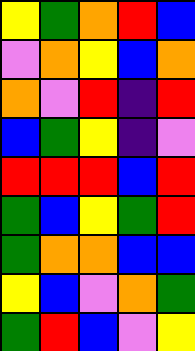[["yellow", "green", "orange", "red", "blue"], ["violet", "orange", "yellow", "blue", "orange"], ["orange", "violet", "red", "indigo", "red"], ["blue", "green", "yellow", "indigo", "violet"], ["red", "red", "red", "blue", "red"], ["green", "blue", "yellow", "green", "red"], ["green", "orange", "orange", "blue", "blue"], ["yellow", "blue", "violet", "orange", "green"], ["green", "red", "blue", "violet", "yellow"]]